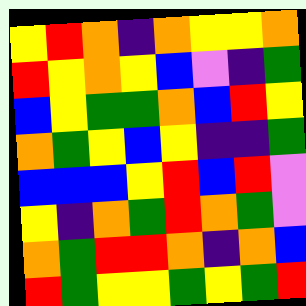[["yellow", "red", "orange", "indigo", "orange", "yellow", "yellow", "orange"], ["red", "yellow", "orange", "yellow", "blue", "violet", "indigo", "green"], ["blue", "yellow", "green", "green", "orange", "blue", "red", "yellow"], ["orange", "green", "yellow", "blue", "yellow", "indigo", "indigo", "green"], ["blue", "blue", "blue", "yellow", "red", "blue", "red", "violet"], ["yellow", "indigo", "orange", "green", "red", "orange", "green", "violet"], ["orange", "green", "red", "red", "orange", "indigo", "orange", "blue"], ["red", "green", "yellow", "yellow", "green", "yellow", "green", "red"]]